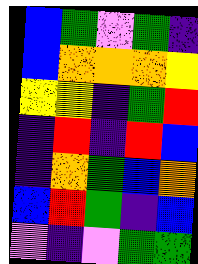[["blue", "green", "violet", "green", "indigo"], ["blue", "orange", "orange", "orange", "yellow"], ["yellow", "yellow", "indigo", "green", "red"], ["indigo", "red", "indigo", "red", "blue"], ["indigo", "orange", "green", "blue", "orange"], ["blue", "red", "green", "indigo", "blue"], ["violet", "indigo", "violet", "green", "green"]]